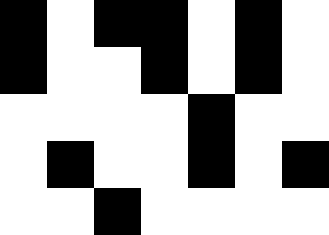[["black", "white", "black", "black", "white", "black", "white"], ["black", "white", "white", "black", "white", "black", "white"], ["white", "white", "white", "white", "black", "white", "white"], ["white", "black", "white", "white", "black", "white", "black"], ["white", "white", "black", "white", "white", "white", "white"]]